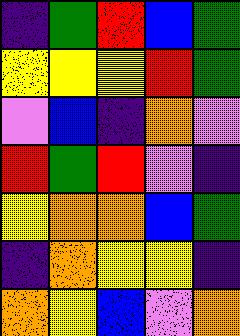[["indigo", "green", "red", "blue", "green"], ["yellow", "yellow", "yellow", "red", "green"], ["violet", "blue", "indigo", "orange", "violet"], ["red", "green", "red", "violet", "indigo"], ["yellow", "orange", "orange", "blue", "green"], ["indigo", "orange", "yellow", "yellow", "indigo"], ["orange", "yellow", "blue", "violet", "orange"]]